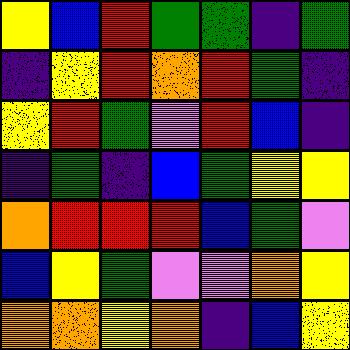[["yellow", "blue", "red", "green", "green", "indigo", "green"], ["indigo", "yellow", "red", "orange", "red", "green", "indigo"], ["yellow", "red", "green", "violet", "red", "blue", "indigo"], ["indigo", "green", "indigo", "blue", "green", "yellow", "yellow"], ["orange", "red", "red", "red", "blue", "green", "violet"], ["blue", "yellow", "green", "violet", "violet", "orange", "yellow"], ["orange", "orange", "yellow", "orange", "indigo", "blue", "yellow"]]